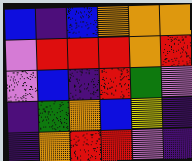[["blue", "indigo", "blue", "orange", "orange", "orange"], ["violet", "red", "red", "red", "orange", "red"], ["violet", "blue", "indigo", "red", "green", "violet"], ["indigo", "green", "orange", "blue", "yellow", "indigo"], ["indigo", "orange", "red", "red", "violet", "indigo"]]